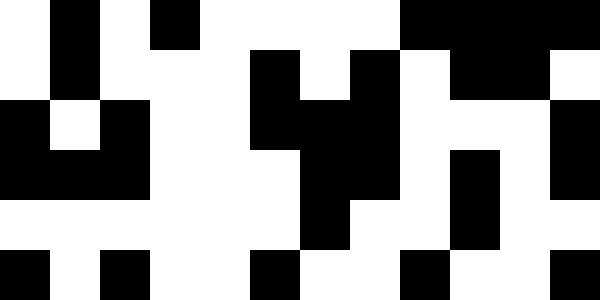[["white", "black", "white", "black", "white", "white", "white", "white", "black", "black", "black", "black"], ["white", "black", "white", "white", "white", "black", "white", "black", "white", "black", "black", "white"], ["black", "white", "black", "white", "white", "black", "black", "black", "white", "white", "white", "black"], ["black", "black", "black", "white", "white", "white", "black", "black", "white", "black", "white", "black"], ["white", "white", "white", "white", "white", "white", "black", "white", "white", "black", "white", "white"], ["black", "white", "black", "white", "white", "black", "white", "white", "black", "white", "white", "black"]]